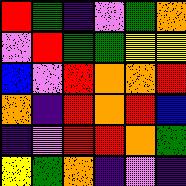[["red", "green", "indigo", "violet", "green", "orange"], ["violet", "red", "green", "green", "yellow", "yellow"], ["blue", "violet", "red", "orange", "orange", "red"], ["orange", "indigo", "red", "orange", "red", "blue"], ["indigo", "violet", "red", "red", "orange", "green"], ["yellow", "green", "orange", "indigo", "violet", "indigo"]]